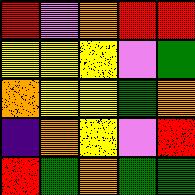[["red", "violet", "orange", "red", "red"], ["yellow", "yellow", "yellow", "violet", "green"], ["orange", "yellow", "yellow", "green", "orange"], ["indigo", "orange", "yellow", "violet", "red"], ["red", "green", "orange", "green", "green"]]